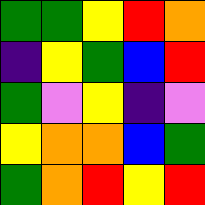[["green", "green", "yellow", "red", "orange"], ["indigo", "yellow", "green", "blue", "red"], ["green", "violet", "yellow", "indigo", "violet"], ["yellow", "orange", "orange", "blue", "green"], ["green", "orange", "red", "yellow", "red"]]